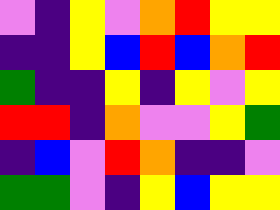[["violet", "indigo", "yellow", "violet", "orange", "red", "yellow", "yellow"], ["indigo", "indigo", "yellow", "blue", "red", "blue", "orange", "red"], ["green", "indigo", "indigo", "yellow", "indigo", "yellow", "violet", "yellow"], ["red", "red", "indigo", "orange", "violet", "violet", "yellow", "green"], ["indigo", "blue", "violet", "red", "orange", "indigo", "indigo", "violet"], ["green", "green", "violet", "indigo", "yellow", "blue", "yellow", "yellow"]]